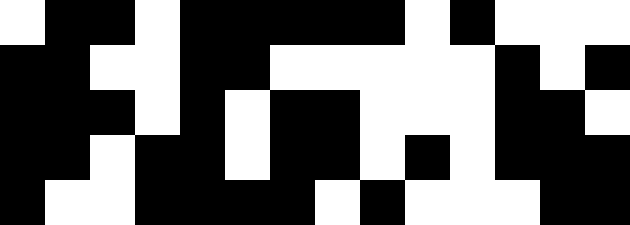[["white", "black", "black", "white", "black", "black", "black", "black", "black", "white", "black", "white", "white", "white"], ["black", "black", "white", "white", "black", "black", "white", "white", "white", "white", "white", "black", "white", "black"], ["black", "black", "black", "white", "black", "white", "black", "black", "white", "white", "white", "black", "black", "white"], ["black", "black", "white", "black", "black", "white", "black", "black", "white", "black", "white", "black", "black", "black"], ["black", "white", "white", "black", "black", "black", "black", "white", "black", "white", "white", "white", "black", "black"]]